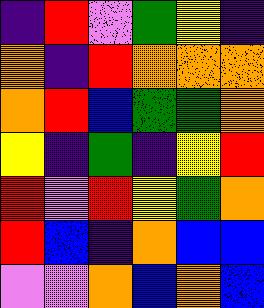[["indigo", "red", "violet", "green", "yellow", "indigo"], ["orange", "indigo", "red", "orange", "orange", "orange"], ["orange", "red", "blue", "green", "green", "orange"], ["yellow", "indigo", "green", "indigo", "yellow", "red"], ["red", "violet", "red", "yellow", "green", "orange"], ["red", "blue", "indigo", "orange", "blue", "blue"], ["violet", "violet", "orange", "blue", "orange", "blue"]]